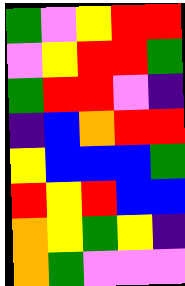[["green", "violet", "yellow", "red", "red"], ["violet", "yellow", "red", "red", "green"], ["green", "red", "red", "violet", "indigo"], ["indigo", "blue", "orange", "red", "red"], ["yellow", "blue", "blue", "blue", "green"], ["red", "yellow", "red", "blue", "blue"], ["orange", "yellow", "green", "yellow", "indigo"], ["orange", "green", "violet", "violet", "violet"]]